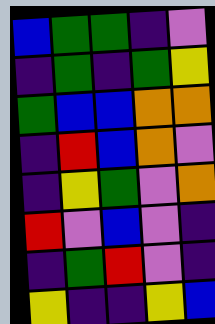[["blue", "green", "green", "indigo", "violet"], ["indigo", "green", "indigo", "green", "yellow"], ["green", "blue", "blue", "orange", "orange"], ["indigo", "red", "blue", "orange", "violet"], ["indigo", "yellow", "green", "violet", "orange"], ["red", "violet", "blue", "violet", "indigo"], ["indigo", "green", "red", "violet", "indigo"], ["yellow", "indigo", "indigo", "yellow", "blue"]]